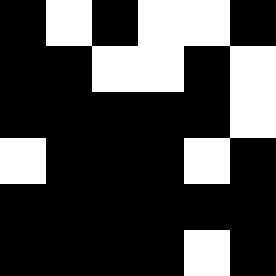[["black", "white", "black", "white", "white", "black"], ["black", "black", "white", "white", "black", "white"], ["black", "black", "black", "black", "black", "white"], ["white", "black", "black", "black", "white", "black"], ["black", "black", "black", "black", "black", "black"], ["black", "black", "black", "black", "white", "black"]]